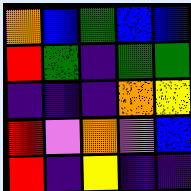[["orange", "blue", "green", "blue", "blue"], ["red", "green", "indigo", "green", "green"], ["indigo", "indigo", "indigo", "orange", "yellow"], ["red", "violet", "orange", "violet", "blue"], ["red", "indigo", "yellow", "indigo", "indigo"]]